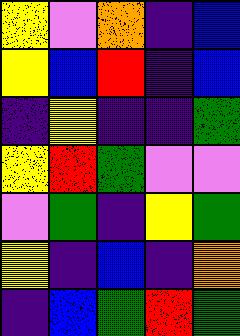[["yellow", "violet", "orange", "indigo", "blue"], ["yellow", "blue", "red", "indigo", "blue"], ["indigo", "yellow", "indigo", "indigo", "green"], ["yellow", "red", "green", "violet", "violet"], ["violet", "green", "indigo", "yellow", "green"], ["yellow", "indigo", "blue", "indigo", "orange"], ["indigo", "blue", "green", "red", "green"]]